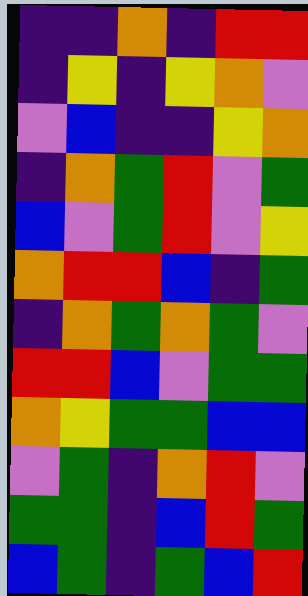[["indigo", "indigo", "orange", "indigo", "red", "red"], ["indigo", "yellow", "indigo", "yellow", "orange", "violet"], ["violet", "blue", "indigo", "indigo", "yellow", "orange"], ["indigo", "orange", "green", "red", "violet", "green"], ["blue", "violet", "green", "red", "violet", "yellow"], ["orange", "red", "red", "blue", "indigo", "green"], ["indigo", "orange", "green", "orange", "green", "violet"], ["red", "red", "blue", "violet", "green", "green"], ["orange", "yellow", "green", "green", "blue", "blue"], ["violet", "green", "indigo", "orange", "red", "violet"], ["green", "green", "indigo", "blue", "red", "green"], ["blue", "green", "indigo", "green", "blue", "red"]]